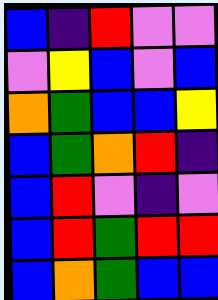[["blue", "indigo", "red", "violet", "violet"], ["violet", "yellow", "blue", "violet", "blue"], ["orange", "green", "blue", "blue", "yellow"], ["blue", "green", "orange", "red", "indigo"], ["blue", "red", "violet", "indigo", "violet"], ["blue", "red", "green", "red", "red"], ["blue", "orange", "green", "blue", "blue"]]